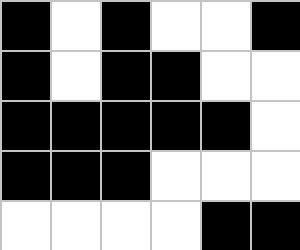[["black", "white", "black", "white", "white", "black"], ["black", "white", "black", "black", "white", "white"], ["black", "black", "black", "black", "black", "white"], ["black", "black", "black", "white", "white", "white"], ["white", "white", "white", "white", "black", "black"]]